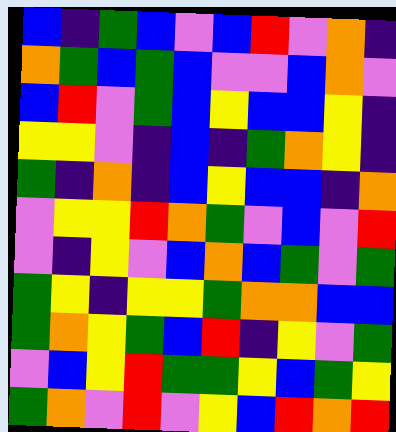[["blue", "indigo", "green", "blue", "violet", "blue", "red", "violet", "orange", "indigo"], ["orange", "green", "blue", "green", "blue", "violet", "violet", "blue", "orange", "violet"], ["blue", "red", "violet", "green", "blue", "yellow", "blue", "blue", "yellow", "indigo"], ["yellow", "yellow", "violet", "indigo", "blue", "indigo", "green", "orange", "yellow", "indigo"], ["green", "indigo", "orange", "indigo", "blue", "yellow", "blue", "blue", "indigo", "orange"], ["violet", "yellow", "yellow", "red", "orange", "green", "violet", "blue", "violet", "red"], ["violet", "indigo", "yellow", "violet", "blue", "orange", "blue", "green", "violet", "green"], ["green", "yellow", "indigo", "yellow", "yellow", "green", "orange", "orange", "blue", "blue"], ["green", "orange", "yellow", "green", "blue", "red", "indigo", "yellow", "violet", "green"], ["violet", "blue", "yellow", "red", "green", "green", "yellow", "blue", "green", "yellow"], ["green", "orange", "violet", "red", "violet", "yellow", "blue", "red", "orange", "red"]]